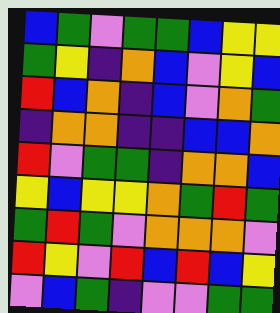[["blue", "green", "violet", "green", "green", "blue", "yellow", "yellow"], ["green", "yellow", "indigo", "orange", "blue", "violet", "yellow", "blue"], ["red", "blue", "orange", "indigo", "blue", "violet", "orange", "green"], ["indigo", "orange", "orange", "indigo", "indigo", "blue", "blue", "orange"], ["red", "violet", "green", "green", "indigo", "orange", "orange", "blue"], ["yellow", "blue", "yellow", "yellow", "orange", "green", "red", "green"], ["green", "red", "green", "violet", "orange", "orange", "orange", "violet"], ["red", "yellow", "violet", "red", "blue", "red", "blue", "yellow"], ["violet", "blue", "green", "indigo", "violet", "violet", "green", "green"]]